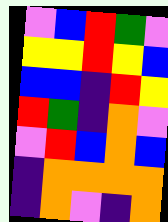[["violet", "blue", "red", "green", "violet"], ["yellow", "yellow", "red", "yellow", "blue"], ["blue", "blue", "indigo", "red", "yellow"], ["red", "green", "indigo", "orange", "violet"], ["violet", "red", "blue", "orange", "blue"], ["indigo", "orange", "orange", "orange", "orange"], ["indigo", "orange", "violet", "indigo", "orange"]]